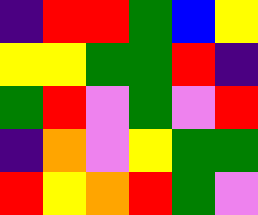[["indigo", "red", "red", "green", "blue", "yellow"], ["yellow", "yellow", "green", "green", "red", "indigo"], ["green", "red", "violet", "green", "violet", "red"], ["indigo", "orange", "violet", "yellow", "green", "green"], ["red", "yellow", "orange", "red", "green", "violet"]]